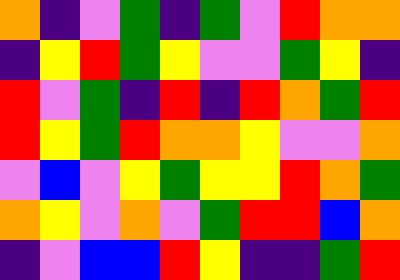[["orange", "indigo", "violet", "green", "indigo", "green", "violet", "red", "orange", "orange"], ["indigo", "yellow", "red", "green", "yellow", "violet", "violet", "green", "yellow", "indigo"], ["red", "violet", "green", "indigo", "red", "indigo", "red", "orange", "green", "red"], ["red", "yellow", "green", "red", "orange", "orange", "yellow", "violet", "violet", "orange"], ["violet", "blue", "violet", "yellow", "green", "yellow", "yellow", "red", "orange", "green"], ["orange", "yellow", "violet", "orange", "violet", "green", "red", "red", "blue", "orange"], ["indigo", "violet", "blue", "blue", "red", "yellow", "indigo", "indigo", "green", "red"]]